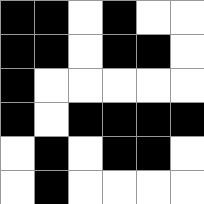[["black", "black", "white", "black", "white", "white"], ["black", "black", "white", "black", "black", "white"], ["black", "white", "white", "white", "white", "white"], ["black", "white", "black", "black", "black", "black"], ["white", "black", "white", "black", "black", "white"], ["white", "black", "white", "white", "white", "white"]]